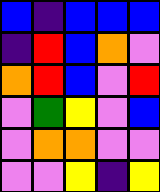[["blue", "indigo", "blue", "blue", "blue"], ["indigo", "red", "blue", "orange", "violet"], ["orange", "red", "blue", "violet", "red"], ["violet", "green", "yellow", "violet", "blue"], ["violet", "orange", "orange", "violet", "violet"], ["violet", "violet", "yellow", "indigo", "yellow"]]